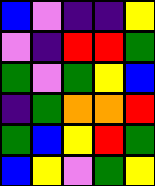[["blue", "violet", "indigo", "indigo", "yellow"], ["violet", "indigo", "red", "red", "green"], ["green", "violet", "green", "yellow", "blue"], ["indigo", "green", "orange", "orange", "red"], ["green", "blue", "yellow", "red", "green"], ["blue", "yellow", "violet", "green", "yellow"]]